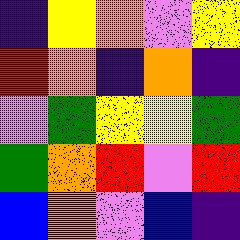[["indigo", "yellow", "orange", "violet", "yellow"], ["red", "orange", "indigo", "orange", "indigo"], ["violet", "green", "yellow", "yellow", "green"], ["green", "orange", "red", "violet", "red"], ["blue", "orange", "violet", "blue", "indigo"]]